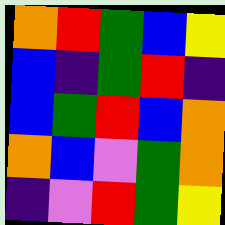[["orange", "red", "green", "blue", "yellow"], ["blue", "indigo", "green", "red", "indigo"], ["blue", "green", "red", "blue", "orange"], ["orange", "blue", "violet", "green", "orange"], ["indigo", "violet", "red", "green", "yellow"]]